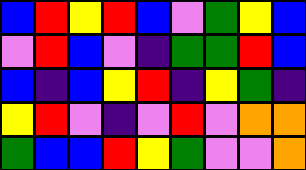[["blue", "red", "yellow", "red", "blue", "violet", "green", "yellow", "blue"], ["violet", "red", "blue", "violet", "indigo", "green", "green", "red", "blue"], ["blue", "indigo", "blue", "yellow", "red", "indigo", "yellow", "green", "indigo"], ["yellow", "red", "violet", "indigo", "violet", "red", "violet", "orange", "orange"], ["green", "blue", "blue", "red", "yellow", "green", "violet", "violet", "orange"]]